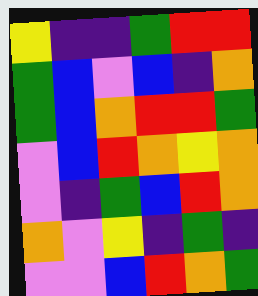[["yellow", "indigo", "indigo", "green", "red", "red"], ["green", "blue", "violet", "blue", "indigo", "orange"], ["green", "blue", "orange", "red", "red", "green"], ["violet", "blue", "red", "orange", "yellow", "orange"], ["violet", "indigo", "green", "blue", "red", "orange"], ["orange", "violet", "yellow", "indigo", "green", "indigo"], ["violet", "violet", "blue", "red", "orange", "green"]]